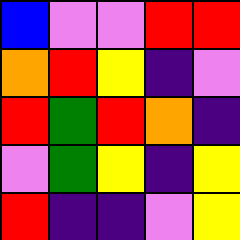[["blue", "violet", "violet", "red", "red"], ["orange", "red", "yellow", "indigo", "violet"], ["red", "green", "red", "orange", "indigo"], ["violet", "green", "yellow", "indigo", "yellow"], ["red", "indigo", "indigo", "violet", "yellow"]]